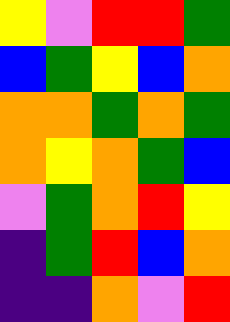[["yellow", "violet", "red", "red", "green"], ["blue", "green", "yellow", "blue", "orange"], ["orange", "orange", "green", "orange", "green"], ["orange", "yellow", "orange", "green", "blue"], ["violet", "green", "orange", "red", "yellow"], ["indigo", "green", "red", "blue", "orange"], ["indigo", "indigo", "orange", "violet", "red"]]